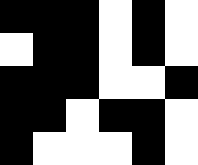[["black", "black", "black", "white", "black", "white"], ["white", "black", "black", "white", "black", "white"], ["black", "black", "black", "white", "white", "black"], ["black", "black", "white", "black", "black", "white"], ["black", "white", "white", "white", "black", "white"]]